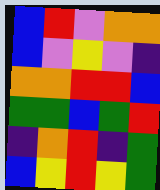[["blue", "red", "violet", "orange", "orange"], ["blue", "violet", "yellow", "violet", "indigo"], ["orange", "orange", "red", "red", "blue"], ["green", "green", "blue", "green", "red"], ["indigo", "orange", "red", "indigo", "green"], ["blue", "yellow", "red", "yellow", "green"]]